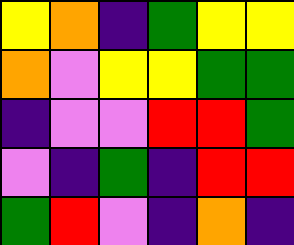[["yellow", "orange", "indigo", "green", "yellow", "yellow"], ["orange", "violet", "yellow", "yellow", "green", "green"], ["indigo", "violet", "violet", "red", "red", "green"], ["violet", "indigo", "green", "indigo", "red", "red"], ["green", "red", "violet", "indigo", "orange", "indigo"]]